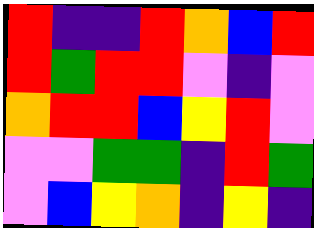[["red", "indigo", "indigo", "red", "orange", "blue", "red"], ["red", "green", "red", "red", "violet", "indigo", "violet"], ["orange", "red", "red", "blue", "yellow", "red", "violet"], ["violet", "violet", "green", "green", "indigo", "red", "green"], ["violet", "blue", "yellow", "orange", "indigo", "yellow", "indigo"]]